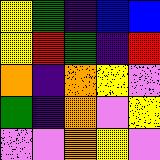[["yellow", "green", "indigo", "blue", "blue"], ["yellow", "red", "green", "indigo", "red"], ["orange", "indigo", "orange", "yellow", "violet"], ["green", "indigo", "orange", "violet", "yellow"], ["violet", "violet", "orange", "yellow", "violet"]]